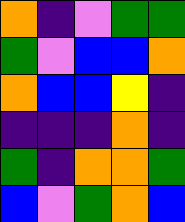[["orange", "indigo", "violet", "green", "green"], ["green", "violet", "blue", "blue", "orange"], ["orange", "blue", "blue", "yellow", "indigo"], ["indigo", "indigo", "indigo", "orange", "indigo"], ["green", "indigo", "orange", "orange", "green"], ["blue", "violet", "green", "orange", "blue"]]